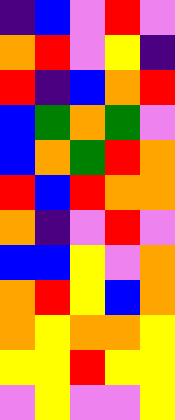[["indigo", "blue", "violet", "red", "violet"], ["orange", "red", "violet", "yellow", "indigo"], ["red", "indigo", "blue", "orange", "red"], ["blue", "green", "orange", "green", "violet"], ["blue", "orange", "green", "red", "orange"], ["red", "blue", "red", "orange", "orange"], ["orange", "indigo", "violet", "red", "violet"], ["blue", "blue", "yellow", "violet", "orange"], ["orange", "red", "yellow", "blue", "orange"], ["orange", "yellow", "orange", "orange", "yellow"], ["yellow", "yellow", "red", "yellow", "yellow"], ["violet", "yellow", "violet", "violet", "yellow"]]